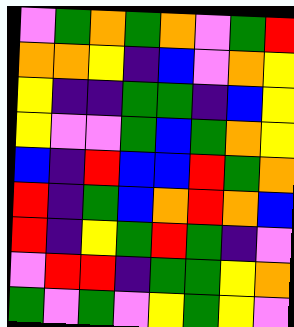[["violet", "green", "orange", "green", "orange", "violet", "green", "red"], ["orange", "orange", "yellow", "indigo", "blue", "violet", "orange", "yellow"], ["yellow", "indigo", "indigo", "green", "green", "indigo", "blue", "yellow"], ["yellow", "violet", "violet", "green", "blue", "green", "orange", "yellow"], ["blue", "indigo", "red", "blue", "blue", "red", "green", "orange"], ["red", "indigo", "green", "blue", "orange", "red", "orange", "blue"], ["red", "indigo", "yellow", "green", "red", "green", "indigo", "violet"], ["violet", "red", "red", "indigo", "green", "green", "yellow", "orange"], ["green", "violet", "green", "violet", "yellow", "green", "yellow", "violet"]]